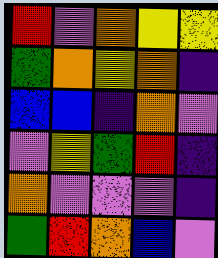[["red", "violet", "orange", "yellow", "yellow"], ["green", "orange", "yellow", "orange", "indigo"], ["blue", "blue", "indigo", "orange", "violet"], ["violet", "yellow", "green", "red", "indigo"], ["orange", "violet", "violet", "violet", "indigo"], ["green", "red", "orange", "blue", "violet"]]